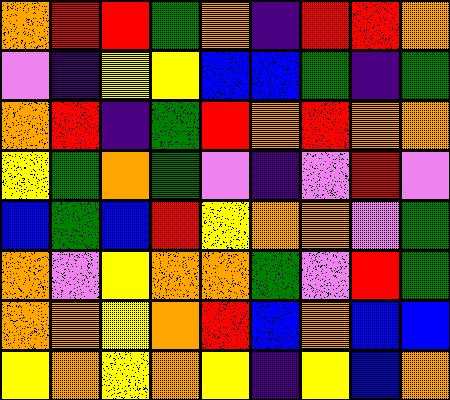[["orange", "red", "red", "green", "orange", "indigo", "red", "red", "orange"], ["violet", "indigo", "yellow", "yellow", "blue", "blue", "green", "indigo", "green"], ["orange", "red", "indigo", "green", "red", "orange", "red", "orange", "orange"], ["yellow", "green", "orange", "green", "violet", "indigo", "violet", "red", "violet"], ["blue", "green", "blue", "red", "yellow", "orange", "orange", "violet", "green"], ["orange", "violet", "yellow", "orange", "orange", "green", "violet", "red", "green"], ["orange", "orange", "yellow", "orange", "red", "blue", "orange", "blue", "blue"], ["yellow", "orange", "yellow", "orange", "yellow", "indigo", "yellow", "blue", "orange"]]